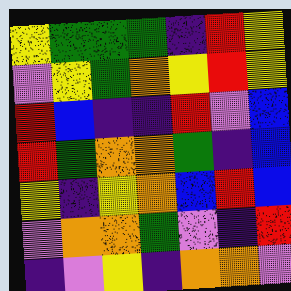[["yellow", "green", "green", "green", "indigo", "red", "yellow"], ["violet", "yellow", "green", "orange", "yellow", "red", "yellow"], ["red", "blue", "indigo", "indigo", "red", "violet", "blue"], ["red", "green", "orange", "orange", "green", "indigo", "blue"], ["yellow", "indigo", "yellow", "orange", "blue", "red", "blue"], ["violet", "orange", "orange", "green", "violet", "indigo", "red"], ["indigo", "violet", "yellow", "indigo", "orange", "orange", "violet"]]